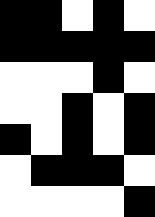[["black", "black", "white", "black", "white"], ["black", "black", "black", "black", "black"], ["white", "white", "white", "black", "white"], ["white", "white", "black", "white", "black"], ["black", "white", "black", "white", "black"], ["white", "black", "black", "black", "white"], ["white", "white", "white", "white", "black"]]